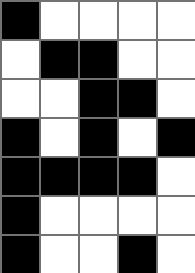[["black", "white", "white", "white", "white"], ["white", "black", "black", "white", "white"], ["white", "white", "black", "black", "white"], ["black", "white", "black", "white", "black"], ["black", "black", "black", "black", "white"], ["black", "white", "white", "white", "white"], ["black", "white", "white", "black", "white"]]